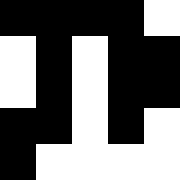[["black", "black", "black", "black", "white"], ["white", "black", "white", "black", "black"], ["white", "black", "white", "black", "black"], ["black", "black", "white", "black", "white"], ["black", "white", "white", "white", "white"]]